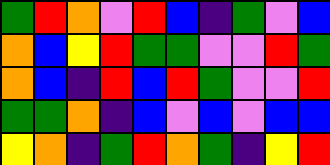[["green", "red", "orange", "violet", "red", "blue", "indigo", "green", "violet", "blue"], ["orange", "blue", "yellow", "red", "green", "green", "violet", "violet", "red", "green"], ["orange", "blue", "indigo", "red", "blue", "red", "green", "violet", "violet", "red"], ["green", "green", "orange", "indigo", "blue", "violet", "blue", "violet", "blue", "blue"], ["yellow", "orange", "indigo", "green", "red", "orange", "green", "indigo", "yellow", "red"]]